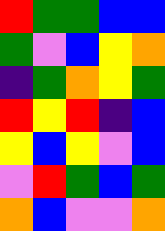[["red", "green", "green", "blue", "blue"], ["green", "violet", "blue", "yellow", "orange"], ["indigo", "green", "orange", "yellow", "green"], ["red", "yellow", "red", "indigo", "blue"], ["yellow", "blue", "yellow", "violet", "blue"], ["violet", "red", "green", "blue", "green"], ["orange", "blue", "violet", "violet", "orange"]]